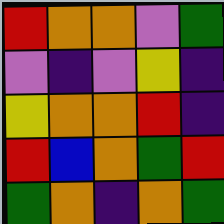[["red", "orange", "orange", "violet", "green"], ["violet", "indigo", "violet", "yellow", "indigo"], ["yellow", "orange", "orange", "red", "indigo"], ["red", "blue", "orange", "green", "red"], ["green", "orange", "indigo", "orange", "green"]]